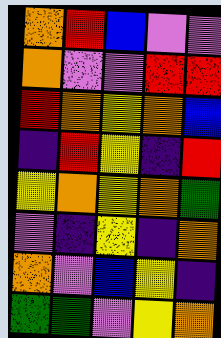[["orange", "red", "blue", "violet", "violet"], ["orange", "violet", "violet", "red", "red"], ["red", "orange", "yellow", "orange", "blue"], ["indigo", "red", "yellow", "indigo", "red"], ["yellow", "orange", "yellow", "orange", "green"], ["violet", "indigo", "yellow", "indigo", "orange"], ["orange", "violet", "blue", "yellow", "indigo"], ["green", "green", "violet", "yellow", "orange"]]